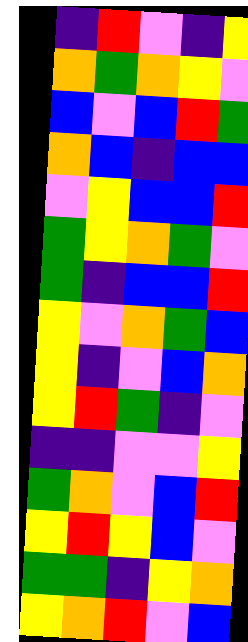[["indigo", "red", "violet", "indigo", "yellow"], ["orange", "green", "orange", "yellow", "violet"], ["blue", "violet", "blue", "red", "green"], ["orange", "blue", "indigo", "blue", "blue"], ["violet", "yellow", "blue", "blue", "red"], ["green", "yellow", "orange", "green", "violet"], ["green", "indigo", "blue", "blue", "red"], ["yellow", "violet", "orange", "green", "blue"], ["yellow", "indigo", "violet", "blue", "orange"], ["yellow", "red", "green", "indigo", "violet"], ["indigo", "indigo", "violet", "violet", "yellow"], ["green", "orange", "violet", "blue", "red"], ["yellow", "red", "yellow", "blue", "violet"], ["green", "green", "indigo", "yellow", "orange"], ["yellow", "orange", "red", "violet", "blue"]]